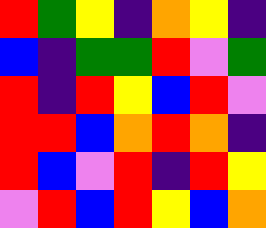[["red", "green", "yellow", "indigo", "orange", "yellow", "indigo"], ["blue", "indigo", "green", "green", "red", "violet", "green"], ["red", "indigo", "red", "yellow", "blue", "red", "violet"], ["red", "red", "blue", "orange", "red", "orange", "indigo"], ["red", "blue", "violet", "red", "indigo", "red", "yellow"], ["violet", "red", "blue", "red", "yellow", "blue", "orange"]]